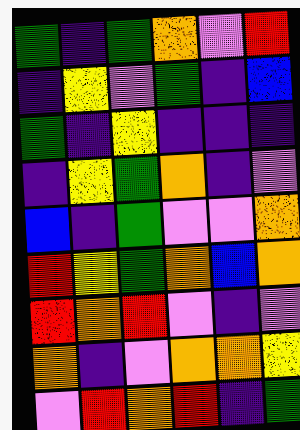[["green", "indigo", "green", "orange", "violet", "red"], ["indigo", "yellow", "violet", "green", "indigo", "blue"], ["green", "indigo", "yellow", "indigo", "indigo", "indigo"], ["indigo", "yellow", "green", "orange", "indigo", "violet"], ["blue", "indigo", "green", "violet", "violet", "orange"], ["red", "yellow", "green", "orange", "blue", "orange"], ["red", "orange", "red", "violet", "indigo", "violet"], ["orange", "indigo", "violet", "orange", "orange", "yellow"], ["violet", "red", "orange", "red", "indigo", "green"]]